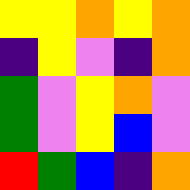[["yellow", "yellow", "orange", "yellow", "orange"], ["indigo", "yellow", "violet", "indigo", "orange"], ["green", "violet", "yellow", "orange", "violet"], ["green", "violet", "yellow", "blue", "violet"], ["red", "green", "blue", "indigo", "orange"]]